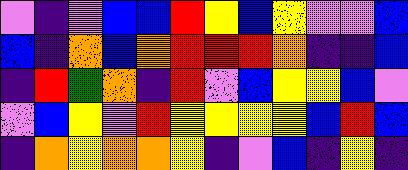[["violet", "indigo", "violet", "blue", "blue", "red", "yellow", "blue", "yellow", "violet", "violet", "blue"], ["blue", "indigo", "orange", "blue", "orange", "red", "red", "red", "orange", "indigo", "indigo", "blue"], ["indigo", "red", "green", "orange", "indigo", "red", "violet", "blue", "yellow", "yellow", "blue", "violet"], ["violet", "blue", "yellow", "violet", "red", "yellow", "yellow", "yellow", "yellow", "blue", "red", "blue"], ["indigo", "orange", "yellow", "orange", "orange", "yellow", "indigo", "violet", "blue", "indigo", "yellow", "indigo"]]